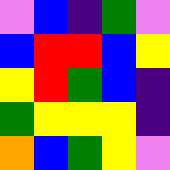[["violet", "blue", "indigo", "green", "violet"], ["blue", "red", "red", "blue", "yellow"], ["yellow", "red", "green", "blue", "indigo"], ["green", "yellow", "yellow", "yellow", "indigo"], ["orange", "blue", "green", "yellow", "violet"]]